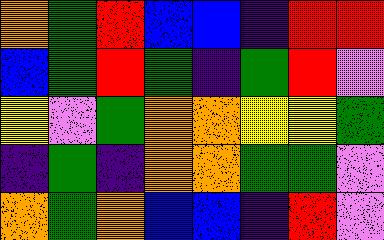[["orange", "green", "red", "blue", "blue", "indigo", "red", "red"], ["blue", "green", "red", "green", "indigo", "green", "red", "violet"], ["yellow", "violet", "green", "orange", "orange", "yellow", "yellow", "green"], ["indigo", "green", "indigo", "orange", "orange", "green", "green", "violet"], ["orange", "green", "orange", "blue", "blue", "indigo", "red", "violet"]]